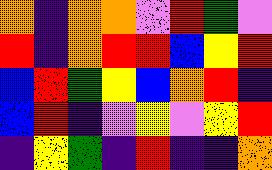[["orange", "indigo", "orange", "orange", "violet", "red", "green", "violet"], ["red", "indigo", "orange", "red", "red", "blue", "yellow", "red"], ["blue", "red", "green", "yellow", "blue", "orange", "red", "indigo"], ["blue", "red", "indigo", "violet", "yellow", "violet", "yellow", "red"], ["indigo", "yellow", "green", "indigo", "red", "indigo", "indigo", "orange"]]